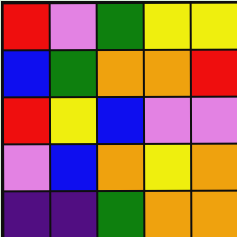[["red", "violet", "green", "yellow", "yellow"], ["blue", "green", "orange", "orange", "red"], ["red", "yellow", "blue", "violet", "violet"], ["violet", "blue", "orange", "yellow", "orange"], ["indigo", "indigo", "green", "orange", "orange"]]